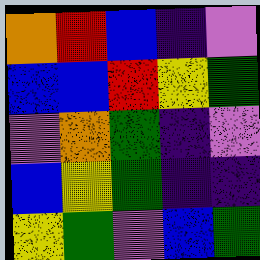[["orange", "red", "blue", "indigo", "violet"], ["blue", "blue", "red", "yellow", "green"], ["violet", "orange", "green", "indigo", "violet"], ["blue", "yellow", "green", "indigo", "indigo"], ["yellow", "green", "violet", "blue", "green"]]